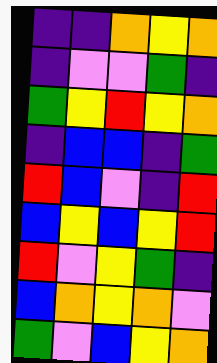[["indigo", "indigo", "orange", "yellow", "orange"], ["indigo", "violet", "violet", "green", "indigo"], ["green", "yellow", "red", "yellow", "orange"], ["indigo", "blue", "blue", "indigo", "green"], ["red", "blue", "violet", "indigo", "red"], ["blue", "yellow", "blue", "yellow", "red"], ["red", "violet", "yellow", "green", "indigo"], ["blue", "orange", "yellow", "orange", "violet"], ["green", "violet", "blue", "yellow", "orange"]]